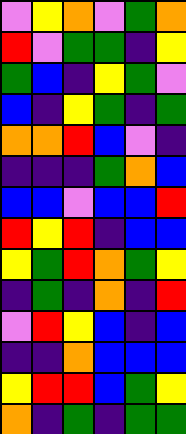[["violet", "yellow", "orange", "violet", "green", "orange"], ["red", "violet", "green", "green", "indigo", "yellow"], ["green", "blue", "indigo", "yellow", "green", "violet"], ["blue", "indigo", "yellow", "green", "indigo", "green"], ["orange", "orange", "red", "blue", "violet", "indigo"], ["indigo", "indigo", "indigo", "green", "orange", "blue"], ["blue", "blue", "violet", "blue", "blue", "red"], ["red", "yellow", "red", "indigo", "blue", "blue"], ["yellow", "green", "red", "orange", "green", "yellow"], ["indigo", "green", "indigo", "orange", "indigo", "red"], ["violet", "red", "yellow", "blue", "indigo", "blue"], ["indigo", "indigo", "orange", "blue", "blue", "blue"], ["yellow", "red", "red", "blue", "green", "yellow"], ["orange", "indigo", "green", "indigo", "green", "green"]]